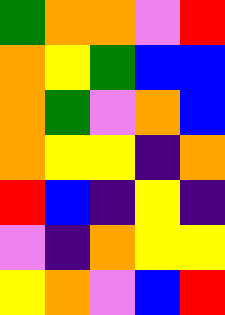[["green", "orange", "orange", "violet", "red"], ["orange", "yellow", "green", "blue", "blue"], ["orange", "green", "violet", "orange", "blue"], ["orange", "yellow", "yellow", "indigo", "orange"], ["red", "blue", "indigo", "yellow", "indigo"], ["violet", "indigo", "orange", "yellow", "yellow"], ["yellow", "orange", "violet", "blue", "red"]]